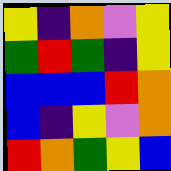[["yellow", "indigo", "orange", "violet", "yellow"], ["green", "red", "green", "indigo", "yellow"], ["blue", "blue", "blue", "red", "orange"], ["blue", "indigo", "yellow", "violet", "orange"], ["red", "orange", "green", "yellow", "blue"]]